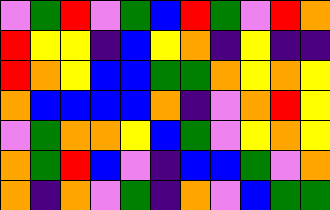[["violet", "green", "red", "violet", "green", "blue", "red", "green", "violet", "red", "orange"], ["red", "yellow", "yellow", "indigo", "blue", "yellow", "orange", "indigo", "yellow", "indigo", "indigo"], ["red", "orange", "yellow", "blue", "blue", "green", "green", "orange", "yellow", "orange", "yellow"], ["orange", "blue", "blue", "blue", "blue", "orange", "indigo", "violet", "orange", "red", "yellow"], ["violet", "green", "orange", "orange", "yellow", "blue", "green", "violet", "yellow", "orange", "yellow"], ["orange", "green", "red", "blue", "violet", "indigo", "blue", "blue", "green", "violet", "orange"], ["orange", "indigo", "orange", "violet", "green", "indigo", "orange", "violet", "blue", "green", "green"]]